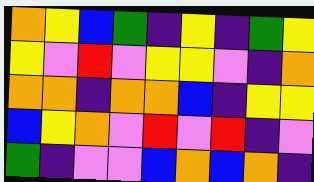[["orange", "yellow", "blue", "green", "indigo", "yellow", "indigo", "green", "yellow"], ["yellow", "violet", "red", "violet", "yellow", "yellow", "violet", "indigo", "orange"], ["orange", "orange", "indigo", "orange", "orange", "blue", "indigo", "yellow", "yellow"], ["blue", "yellow", "orange", "violet", "red", "violet", "red", "indigo", "violet"], ["green", "indigo", "violet", "violet", "blue", "orange", "blue", "orange", "indigo"]]